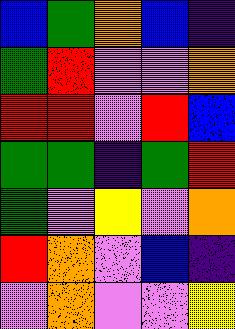[["blue", "green", "orange", "blue", "indigo"], ["green", "red", "violet", "violet", "orange"], ["red", "red", "violet", "red", "blue"], ["green", "green", "indigo", "green", "red"], ["green", "violet", "yellow", "violet", "orange"], ["red", "orange", "violet", "blue", "indigo"], ["violet", "orange", "violet", "violet", "yellow"]]